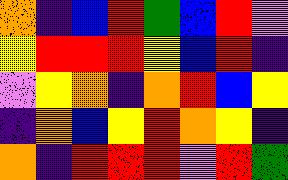[["orange", "indigo", "blue", "red", "green", "blue", "red", "violet"], ["yellow", "red", "red", "red", "yellow", "blue", "red", "indigo"], ["violet", "yellow", "orange", "indigo", "orange", "red", "blue", "yellow"], ["indigo", "orange", "blue", "yellow", "red", "orange", "yellow", "indigo"], ["orange", "indigo", "red", "red", "red", "violet", "red", "green"]]